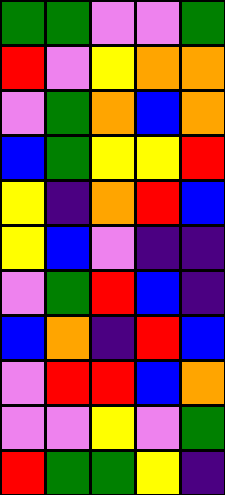[["green", "green", "violet", "violet", "green"], ["red", "violet", "yellow", "orange", "orange"], ["violet", "green", "orange", "blue", "orange"], ["blue", "green", "yellow", "yellow", "red"], ["yellow", "indigo", "orange", "red", "blue"], ["yellow", "blue", "violet", "indigo", "indigo"], ["violet", "green", "red", "blue", "indigo"], ["blue", "orange", "indigo", "red", "blue"], ["violet", "red", "red", "blue", "orange"], ["violet", "violet", "yellow", "violet", "green"], ["red", "green", "green", "yellow", "indigo"]]